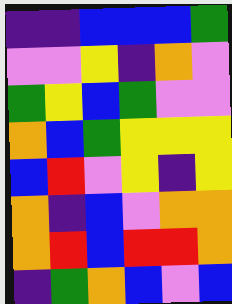[["indigo", "indigo", "blue", "blue", "blue", "green"], ["violet", "violet", "yellow", "indigo", "orange", "violet"], ["green", "yellow", "blue", "green", "violet", "violet"], ["orange", "blue", "green", "yellow", "yellow", "yellow"], ["blue", "red", "violet", "yellow", "indigo", "yellow"], ["orange", "indigo", "blue", "violet", "orange", "orange"], ["orange", "red", "blue", "red", "red", "orange"], ["indigo", "green", "orange", "blue", "violet", "blue"]]